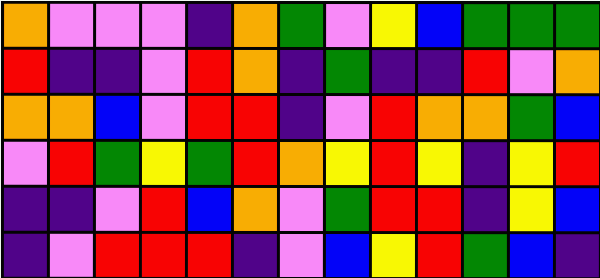[["orange", "violet", "violet", "violet", "indigo", "orange", "green", "violet", "yellow", "blue", "green", "green", "green"], ["red", "indigo", "indigo", "violet", "red", "orange", "indigo", "green", "indigo", "indigo", "red", "violet", "orange"], ["orange", "orange", "blue", "violet", "red", "red", "indigo", "violet", "red", "orange", "orange", "green", "blue"], ["violet", "red", "green", "yellow", "green", "red", "orange", "yellow", "red", "yellow", "indigo", "yellow", "red"], ["indigo", "indigo", "violet", "red", "blue", "orange", "violet", "green", "red", "red", "indigo", "yellow", "blue"], ["indigo", "violet", "red", "red", "red", "indigo", "violet", "blue", "yellow", "red", "green", "blue", "indigo"]]